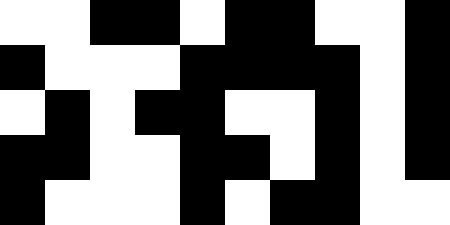[["white", "white", "black", "black", "white", "black", "black", "white", "white", "black"], ["black", "white", "white", "white", "black", "black", "black", "black", "white", "black"], ["white", "black", "white", "black", "black", "white", "white", "black", "white", "black"], ["black", "black", "white", "white", "black", "black", "white", "black", "white", "black"], ["black", "white", "white", "white", "black", "white", "black", "black", "white", "white"]]